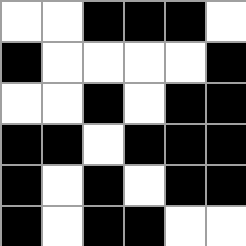[["white", "white", "black", "black", "black", "white"], ["black", "white", "white", "white", "white", "black"], ["white", "white", "black", "white", "black", "black"], ["black", "black", "white", "black", "black", "black"], ["black", "white", "black", "white", "black", "black"], ["black", "white", "black", "black", "white", "white"]]